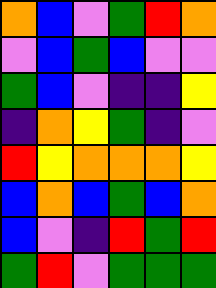[["orange", "blue", "violet", "green", "red", "orange"], ["violet", "blue", "green", "blue", "violet", "violet"], ["green", "blue", "violet", "indigo", "indigo", "yellow"], ["indigo", "orange", "yellow", "green", "indigo", "violet"], ["red", "yellow", "orange", "orange", "orange", "yellow"], ["blue", "orange", "blue", "green", "blue", "orange"], ["blue", "violet", "indigo", "red", "green", "red"], ["green", "red", "violet", "green", "green", "green"]]